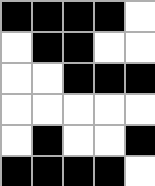[["black", "black", "black", "black", "white"], ["white", "black", "black", "white", "white"], ["white", "white", "black", "black", "black"], ["white", "white", "white", "white", "white"], ["white", "black", "white", "white", "black"], ["black", "black", "black", "black", "white"]]